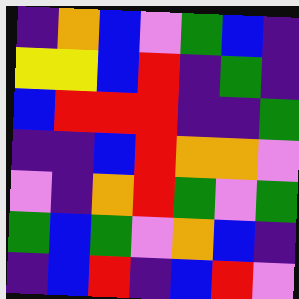[["indigo", "orange", "blue", "violet", "green", "blue", "indigo"], ["yellow", "yellow", "blue", "red", "indigo", "green", "indigo"], ["blue", "red", "red", "red", "indigo", "indigo", "green"], ["indigo", "indigo", "blue", "red", "orange", "orange", "violet"], ["violet", "indigo", "orange", "red", "green", "violet", "green"], ["green", "blue", "green", "violet", "orange", "blue", "indigo"], ["indigo", "blue", "red", "indigo", "blue", "red", "violet"]]